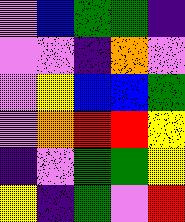[["violet", "blue", "green", "green", "indigo"], ["violet", "violet", "indigo", "orange", "violet"], ["violet", "yellow", "blue", "blue", "green"], ["violet", "orange", "red", "red", "yellow"], ["indigo", "violet", "green", "green", "yellow"], ["yellow", "indigo", "green", "violet", "red"]]